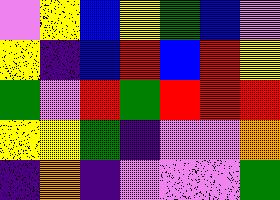[["violet", "yellow", "blue", "yellow", "green", "blue", "violet"], ["yellow", "indigo", "blue", "red", "blue", "red", "yellow"], ["green", "violet", "red", "green", "red", "red", "red"], ["yellow", "yellow", "green", "indigo", "violet", "violet", "orange"], ["indigo", "orange", "indigo", "violet", "violet", "violet", "green"]]